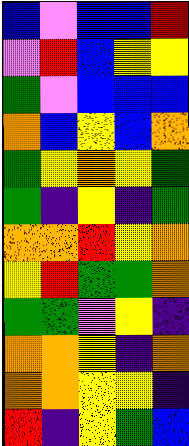[["blue", "violet", "blue", "blue", "red"], ["violet", "red", "blue", "yellow", "yellow"], ["green", "violet", "blue", "blue", "blue"], ["orange", "blue", "yellow", "blue", "orange"], ["green", "yellow", "orange", "yellow", "green"], ["green", "indigo", "yellow", "indigo", "green"], ["orange", "orange", "red", "yellow", "orange"], ["yellow", "red", "green", "green", "orange"], ["green", "green", "violet", "yellow", "indigo"], ["orange", "orange", "yellow", "indigo", "orange"], ["orange", "orange", "yellow", "yellow", "indigo"], ["red", "indigo", "yellow", "green", "blue"]]